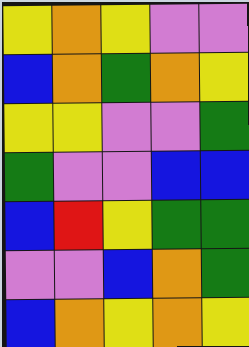[["yellow", "orange", "yellow", "violet", "violet"], ["blue", "orange", "green", "orange", "yellow"], ["yellow", "yellow", "violet", "violet", "green"], ["green", "violet", "violet", "blue", "blue"], ["blue", "red", "yellow", "green", "green"], ["violet", "violet", "blue", "orange", "green"], ["blue", "orange", "yellow", "orange", "yellow"]]